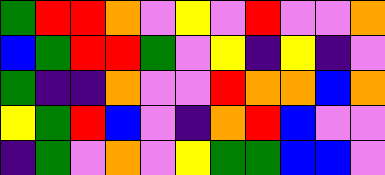[["green", "red", "red", "orange", "violet", "yellow", "violet", "red", "violet", "violet", "orange"], ["blue", "green", "red", "red", "green", "violet", "yellow", "indigo", "yellow", "indigo", "violet"], ["green", "indigo", "indigo", "orange", "violet", "violet", "red", "orange", "orange", "blue", "orange"], ["yellow", "green", "red", "blue", "violet", "indigo", "orange", "red", "blue", "violet", "violet"], ["indigo", "green", "violet", "orange", "violet", "yellow", "green", "green", "blue", "blue", "violet"]]